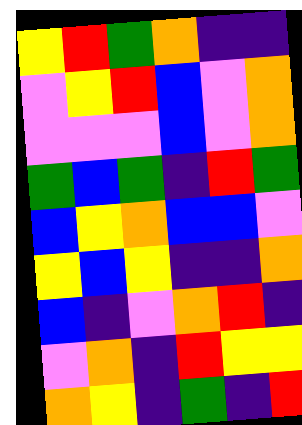[["yellow", "red", "green", "orange", "indigo", "indigo"], ["violet", "yellow", "red", "blue", "violet", "orange"], ["violet", "violet", "violet", "blue", "violet", "orange"], ["green", "blue", "green", "indigo", "red", "green"], ["blue", "yellow", "orange", "blue", "blue", "violet"], ["yellow", "blue", "yellow", "indigo", "indigo", "orange"], ["blue", "indigo", "violet", "orange", "red", "indigo"], ["violet", "orange", "indigo", "red", "yellow", "yellow"], ["orange", "yellow", "indigo", "green", "indigo", "red"]]